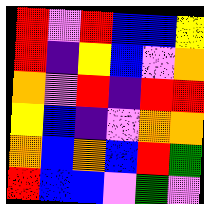[["red", "violet", "red", "blue", "blue", "yellow"], ["red", "indigo", "yellow", "blue", "violet", "orange"], ["orange", "violet", "red", "indigo", "red", "red"], ["yellow", "blue", "indigo", "violet", "orange", "orange"], ["orange", "blue", "orange", "blue", "red", "green"], ["red", "blue", "blue", "violet", "green", "violet"]]